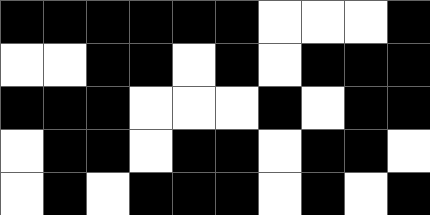[["black", "black", "black", "black", "black", "black", "white", "white", "white", "black"], ["white", "white", "black", "black", "white", "black", "white", "black", "black", "black"], ["black", "black", "black", "white", "white", "white", "black", "white", "black", "black"], ["white", "black", "black", "white", "black", "black", "white", "black", "black", "white"], ["white", "black", "white", "black", "black", "black", "white", "black", "white", "black"]]